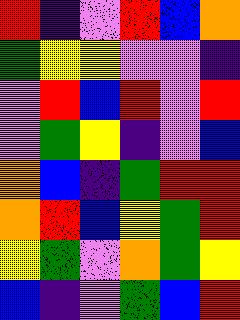[["red", "indigo", "violet", "red", "blue", "orange"], ["green", "yellow", "yellow", "violet", "violet", "indigo"], ["violet", "red", "blue", "red", "violet", "red"], ["violet", "green", "yellow", "indigo", "violet", "blue"], ["orange", "blue", "indigo", "green", "red", "red"], ["orange", "red", "blue", "yellow", "green", "red"], ["yellow", "green", "violet", "orange", "green", "yellow"], ["blue", "indigo", "violet", "green", "blue", "red"]]